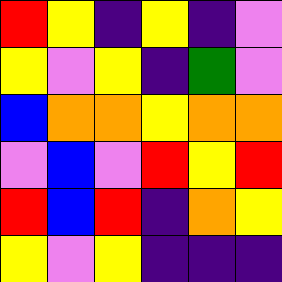[["red", "yellow", "indigo", "yellow", "indigo", "violet"], ["yellow", "violet", "yellow", "indigo", "green", "violet"], ["blue", "orange", "orange", "yellow", "orange", "orange"], ["violet", "blue", "violet", "red", "yellow", "red"], ["red", "blue", "red", "indigo", "orange", "yellow"], ["yellow", "violet", "yellow", "indigo", "indigo", "indigo"]]